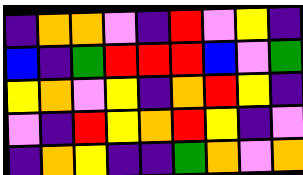[["indigo", "orange", "orange", "violet", "indigo", "red", "violet", "yellow", "indigo"], ["blue", "indigo", "green", "red", "red", "red", "blue", "violet", "green"], ["yellow", "orange", "violet", "yellow", "indigo", "orange", "red", "yellow", "indigo"], ["violet", "indigo", "red", "yellow", "orange", "red", "yellow", "indigo", "violet"], ["indigo", "orange", "yellow", "indigo", "indigo", "green", "orange", "violet", "orange"]]